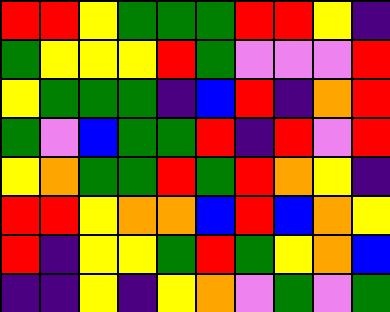[["red", "red", "yellow", "green", "green", "green", "red", "red", "yellow", "indigo"], ["green", "yellow", "yellow", "yellow", "red", "green", "violet", "violet", "violet", "red"], ["yellow", "green", "green", "green", "indigo", "blue", "red", "indigo", "orange", "red"], ["green", "violet", "blue", "green", "green", "red", "indigo", "red", "violet", "red"], ["yellow", "orange", "green", "green", "red", "green", "red", "orange", "yellow", "indigo"], ["red", "red", "yellow", "orange", "orange", "blue", "red", "blue", "orange", "yellow"], ["red", "indigo", "yellow", "yellow", "green", "red", "green", "yellow", "orange", "blue"], ["indigo", "indigo", "yellow", "indigo", "yellow", "orange", "violet", "green", "violet", "green"]]